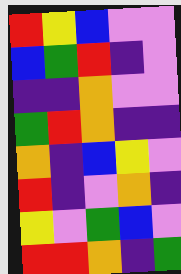[["red", "yellow", "blue", "violet", "violet"], ["blue", "green", "red", "indigo", "violet"], ["indigo", "indigo", "orange", "violet", "violet"], ["green", "red", "orange", "indigo", "indigo"], ["orange", "indigo", "blue", "yellow", "violet"], ["red", "indigo", "violet", "orange", "indigo"], ["yellow", "violet", "green", "blue", "violet"], ["red", "red", "orange", "indigo", "green"]]